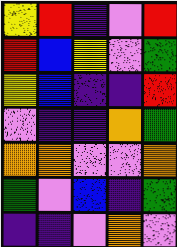[["yellow", "red", "indigo", "violet", "red"], ["red", "blue", "yellow", "violet", "green"], ["yellow", "blue", "indigo", "indigo", "red"], ["violet", "indigo", "indigo", "orange", "green"], ["orange", "orange", "violet", "violet", "orange"], ["green", "violet", "blue", "indigo", "green"], ["indigo", "indigo", "violet", "orange", "violet"]]